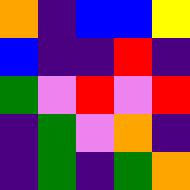[["orange", "indigo", "blue", "blue", "yellow"], ["blue", "indigo", "indigo", "red", "indigo"], ["green", "violet", "red", "violet", "red"], ["indigo", "green", "violet", "orange", "indigo"], ["indigo", "green", "indigo", "green", "orange"]]